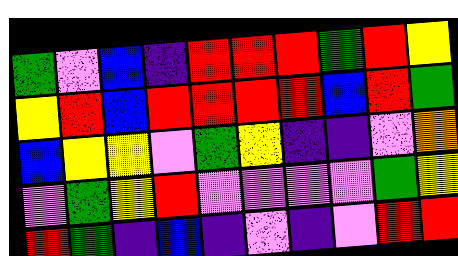[["green", "violet", "blue", "indigo", "red", "red", "red", "green", "red", "yellow"], ["yellow", "red", "blue", "red", "red", "red", "red", "blue", "red", "green"], ["blue", "yellow", "yellow", "violet", "green", "yellow", "indigo", "indigo", "violet", "orange"], ["violet", "green", "yellow", "red", "violet", "violet", "violet", "violet", "green", "yellow"], ["red", "green", "indigo", "blue", "indigo", "violet", "indigo", "violet", "red", "red"]]